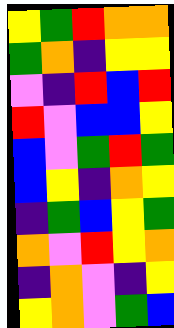[["yellow", "green", "red", "orange", "orange"], ["green", "orange", "indigo", "yellow", "yellow"], ["violet", "indigo", "red", "blue", "red"], ["red", "violet", "blue", "blue", "yellow"], ["blue", "violet", "green", "red", "green"], ["blue", "yellow", "indigo", "orange", "yellow"], ["indigo", "green", "blue", "yellow", "green"], ["orange", "violet", "red", "yellow", "orange"], ["indigo", "orange", "violet", "indigo", "yellow"], ["yellow", "orange", "violet", "green", "blue"]]